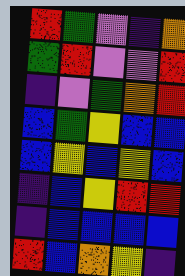[["red", "green", "violet", "indigo", "orange"], ["green", "red", "violet", "violet", "red"], ["indigo", "violet", "green", "orange", "red"], ["blue", "green", "yellow", "blue", "blue"], ["blue", "yellow", "blue", "yellow", "blue"], ["indigo", "blue", "yellow", "red", "red"], ["indigo", "blue", "blue", "blue", "blue"], ["red", "blue", "orange", "yellow", "indigo"]]